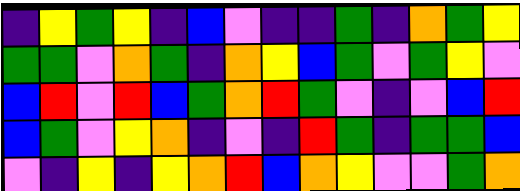[["indigo", "yellow", "green", "yellow", "indigo", "blue", "violet", "indigo", "indigo", "green", "indigo", "orange", "green", "yellow"], ["green", "green", "violet", "orange", "green", "indigo", "orange", "yellow", "blue", "green", "violet", "green", "yellow", "violet"], ["blue", "red", "violet", "red", "blue", "green", "orange", "red", "green", "violet", "indigo", "violet", "blue", "red"], ["blue", "green", "violet", "yellow", "orange", "indigo", "violet", "indigo", "red", "green", "indigo", "green", "green", "blue"], ["violet", "indigo", "yellow", "indigo", "yellow", "orange", "red", "blue", "orange", "yellow", "violet", "violet", "green", "orange"]]